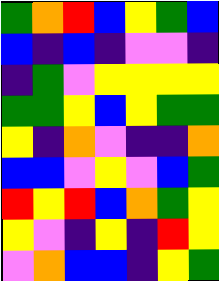[["green", "orange", "red", "blue", "yellow", "green", "blue"], ["blue", "indigo", "blue", "indigo", "violet", "violet", "indigo"], ["indigo", "green", "violet", "yellow", "yellow", "yellow", "yellow"], ["green", "green", "yellow", "blue", "yellow", "green", "green"], ["yellow", "indigo", "orange", "violet", "indigo", "indigo", "orange"], ["blue", "blue", "violet", "yellow", "violet", "blue", "green"], ["red", "yellow", "red", "blue", "orange", "green", "yellow"], ["yellow", "violet", "indigo", "yellow", "indigo", "red", "yellow"], ["violet", "orange", "blue", "blue", "indigo", "yellow", "green"]]